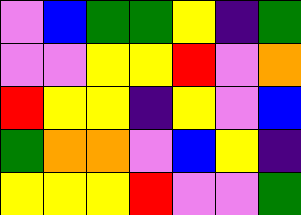[["violet", "blue", "green", "green", "yellow", "indigo", "green"], ["violet", "violet", "yellow", "yellow", "red", "violet", "orange"], ["red", "yellow", "yellow", "indigo", "yellow", "violet", "blue"], ["green", "orange", "orange", "violet", "blue", "yellow", "indigo"], ["yellow", "yellow", "yellow", "red", "violet", "violet", "green"]]